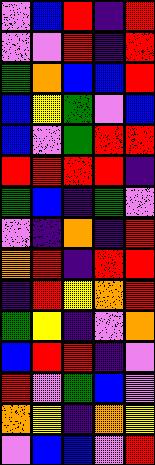[["violet", "blue", "red", "indigo", "red"], ["violet", "violet", "red", "indigo", "red"], ["green", "orange", "blue", "blue", "red"], ["blue", "yellow", "green", "violet", "blue"], ["blue", "violet", "green", "red", "red"], ["red", "red", "red", "red", "indigo"], ["green", "blue", "indigo", "green", "violet"], ["violet", "indigo", "orange", "indigo", "red"], ["orange", "red", "indigo", "red", "red"], ["indigo", "red", "yellow", "orange", "red"], ["green", "yellow", "indigo", "violet", "orange"], ["blue", "red", "red", "indigo", "violet"], ["red", "violet", "green", "blue", "violet"], ["orange", "yellow", "indigo", "orange", "yellow"], ["violet", "blue", "blue", "violet", "red"]]